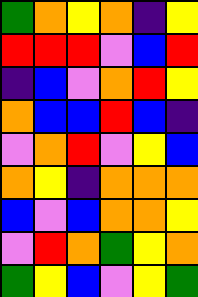[["green", "orange", "yellow", "orange", "indigo", "yellow"], ["red", "red", "red", "violet", "blue", "red"], ["indigo", "blue", "violet", "orange", "red", "yellow"], ["orange", "blue", "blue", "red", "blue", "indigo"], ["violet", "orange", "red", "violet", "yellow", "blue"], ["orange", "yellow", "indigo", "orange", "orange", "orange"], ["blue", "violet", "blue", "orange", "orange", "yellow"], ["violet", "red", "orange", "green", "yellow", "orange"], ["green", "yellow", "blue", "violet", "yellow", "green"]]